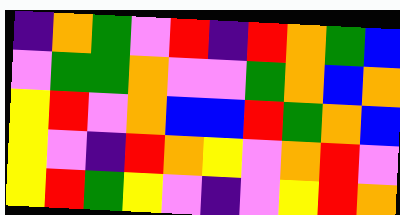[["indigo", "orange", "green", "violet", "red", "indigo", "red", "orange", "green", "blue"], ["violet", "green", "green", "orange", "violet", "violet", "green", "orange", "blue", "orange"], ["yellow", "red", "violet", "orange", "blue", "blue", "red", "green", "orange", "blue"], ["yellow", "violet", "indigo", "red", "orange", "yellow", "violet", "orange", "red", "violet"], ["yellow", "red", "green", "yellow", "violet", "indigo", "violet", "yellow", "red", "orange"]]